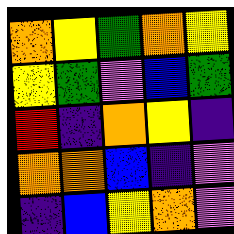[["orange", "yellow", "green", "orange", "yellow"], ["yellow", "green", "violet", "blue", "green"], ["red", "indigo", "orange", "yellow", "indigo"], ["orange", "orange", "blue", "indigo", "violet"], ["indigo", "blue", "yellow", "orange", "violet"]]